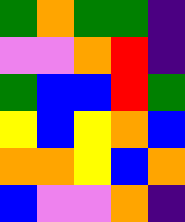[["green", "orange", "green", "green", "indigo"], ["violet", "violet", "orange", "red", "indigo"], ["green", "blue", "blue", "red", "green"], ["yellow", "blue", "yellow", "orange", "blue"], ["orange", "orange", "yellow", "blue", "orange"], ["blue", "violet", "violet", "orange", "indigo"]]